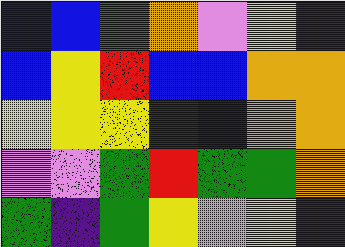[["blue", "blue", "green", "orange", "violet", "yellow", "indigo"], ["blue", "yellow", "red", "blue", "blue", "orange", "orange"], ["yellow", "yellow", "yellow", "indigo", "blue", "orange", "orange"], ["violet", "violet", "green", "red", "green", "green", "orange"], ["green", "indigo", "green", "yellow", "violet", "yellow", "indigo"]]